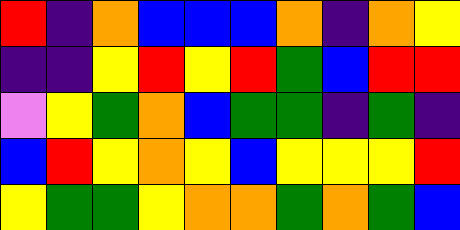[["red", "indigo", "orange", "blue", "blue", "blue", "orange", "indigo", "orange", "yellow"], ["indigo", "indigo", "yellow", "red", "yellow", "red", "green", "blue", "red", "red"], ["violet", "yellow", "green", "orange", "blue", "green", "green", "indigo", "green", "indigo"], ["blue", "red", "yellow", "orange", "yellow", "blue", "yellow", "yellow", "yellow", "red"], ["yellow", "green", "green", "yellow", "orange", "orange", "green", "orange", "green", "blue"]]